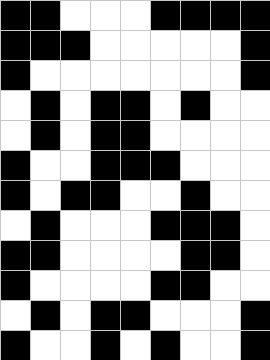[["black", "black", "white", "white", "white", "black", "black", "black", "black"], ["black", "black", "black", "white", "white", "white", "white", "white", "black"], ["black", "white", "white", "white", "white", "white", "white", "white", "black"], ["white", "black", "white", "black", "black", "white", "black", "white", "white"], ["white", "black", "white", "black", "black", "white", "white", "white", "white"], ["black", "white", "white", "black", "black", "black", "white", "white", "white"], ["black", "white", "black", "black", "white", "white", "black", "white", "white"], ["white", "black", "white", "white", "white", "black", "black", "black", "white"], ["black", "black", "white", "white", "white", "white", "black", "black", "white"], ["black", "white", "white", "white", "white", "black", "black", "white", "white"], ["white", "black", "white", "black", "black", "white", "white", "white", "black"], ["black", "white", "white", "black", "white", "black", "white", "white", "black"]]